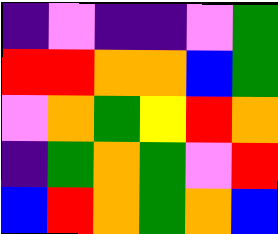[["indigo", "violet", "indigo", "indigo", "violet", "green"], ["red", "red", "orange", "orange", "blue", "green"], ["violet", "orange", "green", "yellow", "red", "orange"], ["indigo", "green", "orange", "green", "violet", "red"], ["blue", "red", "orange", "green", "orange", "blue"]]